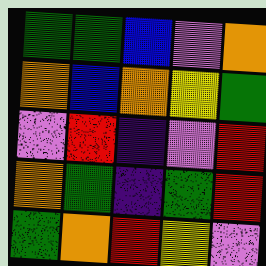[["green", "green", "blue", "violet", "orange"], ["orange", "blue", "orange", "yellow", "green"], ["violet", "red", "indigo", "violet", "red"], ["orange", "green", "indigo", "green", "red"], ["green", "orange", "red", "yellow", "violet"]]